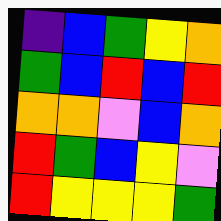[["indigo", "blue", "green", "yellow", "orange"], ["green", "blue", "red", "blue", "red"], ["orange", "orange", "violet", "blue", "orange"], ["red", "green", "blue", "yellow", "violet"], ["red", "yellow", "yellow", "yellow", "green"]]